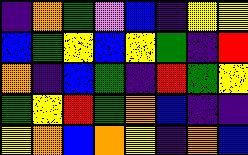[["indigo", "orange", "green", "violet", "blue", "indigo", "yellow", "yellow"], ["blue", "green", "yellow", "blue", "yellow", "green", "indigo", "red"], ["orange", "indigo", "blue", "green", "indigo", "red", "green", "yellow"], ["green", "yellow", "red", "green", "orange", "blue", "indigo", "indigo"], ["yellow", "orange", "blue", "orange", "yellow", "indigo", "orange", "blue"]]